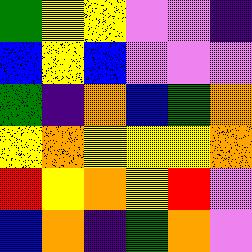[["green", "yellow", "yellow", "violet", "violet", "indigo"], ["blue", "yellow", "blue", "violet", "violet", "violet"], ["green", "indigo", "orange", "blue", "green", "orange"], ["yellow", "orange", "yellow", "yellow", "yellow", "orange"], ["red", "yellow", "orange", "yellow", "red", "violet"], ["blue", "orange", "indigo", "green", "orange", "violet"]]